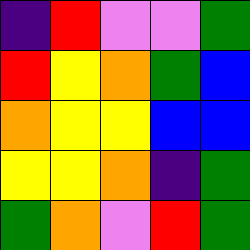[["indigo", "red", "violet", "violet", "green"], ["red", "yellow", "orange", "green", "blue"], ["orange", "yellow", "yellow", "blue", "blue"], ["yellow", "yellow", "orange", "indigo", "green"], ["green", "orange", "violet", "red", "green"]]